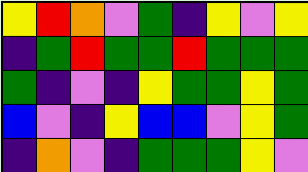[["yellow", "red", "orange", "violet", "green", "indigo", "yellow", "violet", "yellow"], ["indigo", "green", "red", "green", "green", "red", "green", "green", "green"], ["green", "indigo", "violet", "indigo", "yellow", "green", "green", "yellow", "green"], ["blue", "violet", "indigo", "yellow", "blue", "blue", "violet", "yellow", "green"], ["indigo", "orange", "violet", "indigo", "green", "green", "green", "yellow", "violet"]]